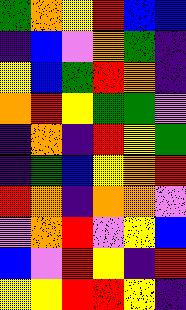[["green", "orange", "yellow", "red", "blue", "blue"], ["indigo", "blue", "violet", "orange", "green", "indigo"], ["yellow", "blue", "green", "red", "orange", "indigo"], ["orange", "red", "yellow", "green", "green", "violet"], ["indigo", "orange", "indigo", "red", "yellow", "green"], ["indigo", "green", "blue", "yellow", "orange", "red"], ["red", "orange", "indigo", "orange", "orange", "violet"], ["violet", "orange", "red", "violet", "yellow", "blue"], ["blue", "violet", "red", "yellow", "indigo", "red"], ["yellow", "yellow", "red", "red", "yellow", "indigo"]]